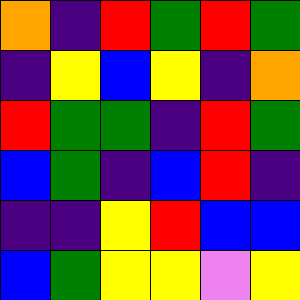[["orange", "indigo", "red", "green", "red", "green"], ["indigo", "yellow", "blue", "yellow", "indigo", "orange"], ["red", "green", "green", "indigo", "red", "green"], ["blue", "green", "indigo", "blue", "red", "indigo"], ["indigo", "indigo", "yellow", "red", "blue", "blue"], ["blue", "green", "yellow", "yellow", "violet", "yellow"]]